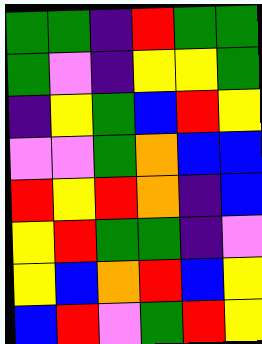[["green", "green", "indigo", "red", "green", "green"], ["green", "violet", "indigo", "yellow", "yellow", "green"], ["indigo", "yellow", "green", "blue", "red", "yellow"], ["violet", "violet", "green", "orange", "blue", "blue"], ["red", "yellow", "red", "orange", "indigo", "blue"], ["yellow", "red", "green", "green", "indigo", "violet"], ["yellow", "blue", "orange", "red", "blue", "yellow"], ["blue", "red", "violet", "green", "red", "yellow"]]